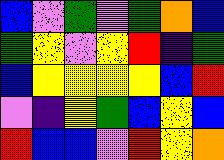[["blue", "violet", "green", "violet", "green", "orange", "blue"], ["green", "yellow", "violet", "yellow", "red", "indigo", "green"], ["blue", "yellow", "yellow", "yellow", "yellow", "blue", "red"], ["violet", "indigo", "yellow", "green", "blue", "yellow", "blue"], ["red", "blue", "blue", "violet", "red", "yellow", "orange"]]